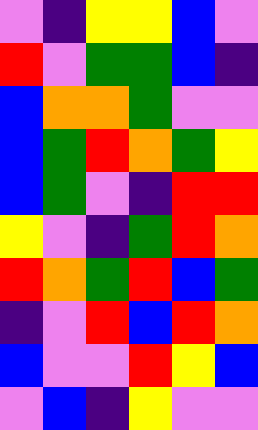[["violet", "indigo", "yellow", "yellow", "blue", "violet"], ["red", "violet", "green", "green", "blue", "indigo"], ["blue", "orange", "orange", "green", "violet", "violet"], ["blue", "green", "red", "orange", "green", "yellow"], ["blue", "green", "violet", "indigo", "red", "red"], ["yellow", "violet", "indigo", "green", "red", "orange"], ["red", "orange", "green", "red", "blue", "green"], ["indigo", "violet", "red", "blue", "red", "orange"], ["blue", "violet", "violet", "red", "yellow", "blue"], ["violet", "blue", "indigo", "yellow", "violet", "violet"]]